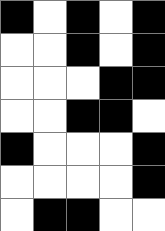[["black", "white", "black", "white", "black"], ["white", "white", "black", "white", "black"], ["white", "white", "white", "black", "black"], ["white", "white", "black", "black", "white"], ["black", "white", "white", "white", "black"], ["white", "white", "white", "white", "black"], ["white", "black", "black", "white", "white"]]